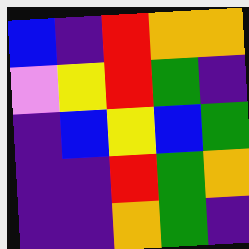[["blue", "indigo", "red", "orange", "orange"], ["violet", "yellow", "red", "green", "indigo"], ["indigo", "blue", "yellow", "blue", "green"], ["indigo", "indigo", "red", "green", "orange"], ["indigo", "indigo", "orange", "green", "indigo"]]